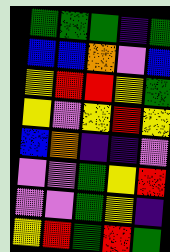[["green", "green", "green", "indigo", "green"], ["blue", "blue", "orange", "violet", "blue"], ["yellow", "red", "red", "yellow", "green"], ["yellow", "violet", "yellow", "red", "yellow"], ["blue", "orange", "indigo", "indigo", "violet"], ["violet", "violet", "green", "yellow", "red"], ["violet", "violet", "green", "yellow", "indigo"], ["yellow", "red", "green", "red", "green"]]